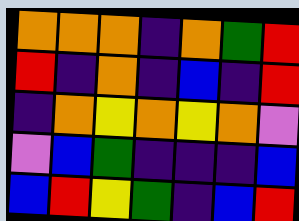[["orange", "orange", "orange", "indigo", "orange", "green", "red"], ["red", "indigo", "orange", "indigo", "blue", "indigo", "red"], ["indigo", "orange", "yellow", "orange", "yellow", "orange", "violet"], ["violet", "blue", "green", "indigo", "indigo", "indigo", "blue"], ["blue", "red", "yellow", "green", "indigo", "blue", "red"]]